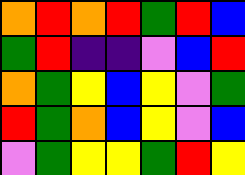[["orange", "red", "orange", "red", "green", "red", "blue"], ["green", "red", "indigo", "indigo", "violet", "blue", "red"], ["orange", "green", "yellow", "blue", "yellow", "violet", "green"], ["red", "green", "orange", "blue", "yellow", "violet", "blue"], ["violet", "green", "yellow", "yellow", "green", "red", "yellow"]]